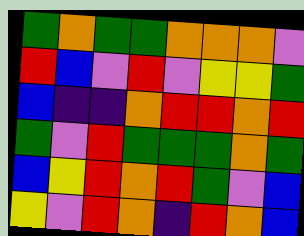[["green", "orange", "green", "green", "orange", "orange", "orange", "violet"], ["red", "blue", "violet", "red", "violet", "yellow", "yellow", "green"], ["blue", "indigo", "indigo", "orange", "red", "red", "orange", "red"], ["green", "violet", "red", "green", "green", "green", "orange", "green"], ["blue", "yellow", "red", "orange", "red", "green", "violet", "blue"], ["yellow", "violet", "red", "orange", "indigo", "red", "orange", "blue"]]